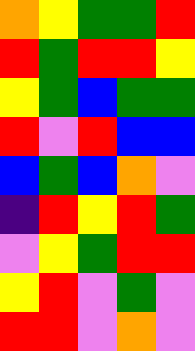[["orange", "yellow", "green", "green", "red"], ["red", "green", "red", "red", "yellow"], ["yellow", "green", "blue", "green", "green"], ["red", "violet", "red", "blue", "blue"], ["blue", "green", "blue", "orange", "violet"], ["indigo", "red", "yellow", "red", "green"], ["violet", "yellow", "green", "red", "red"], ["yellow", "red", "violet", "green", "violet"], ["red", "red", "violet", "orange", "violet"]]